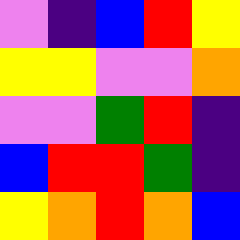[["violet", "indigo", "blue", "red", "yellow"], ["yellow", "yellow", "violet", "violet", "orange"], ["violet", "violet", "green", "red", "indigo"], ["blue", "red", "red", "green", "indigo"], ["yellow", "orange", "red", "orange", "blue"]]